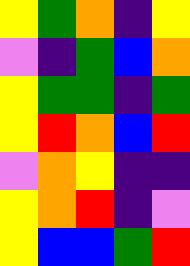[["yellow", "green", "orange", "indigo", "yellow"], ["violet", "indigo", "green", "blue", "orange"], ["yellow", "green", "green", "indigo", "green"], ["yellow", "red", "orange", "blue", "red"], ["violet", "orange", "yellow", "indigo", "indigo"], ["yellow", "orange", "red", "indigo", "violet"], ["yellow", "blue", "blue", "green", "red"]]